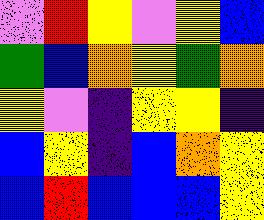[["violet", "red", "yellow", "violet", "yellow", "blue"], ["green", "blue", "orange", "yellow", "green", "orange"], ["yellow", "violet", "indigo", "yellow", "yellow", "indigo"], ["blue", "yellow", "indigo", "blue", "orange", "yellow"], ["blue", "red", "blue", "blue", "blue", "yellow"]]